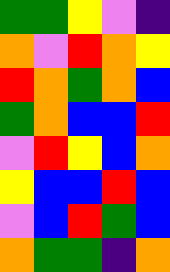[["green", "green", "yellow", "violet", "indigo"], ["orange", "violet", "red", "orange", "yellow"], ["red", "orange", "green", "orange", "blue"], ["green", "orange", "blue", "blue", "red"], ["violet", "red", "yellow", "blue", "orange"], ["yellow", "blue", "blue", "red", "blue"], ["violet", "blue", "red", "green", "blue"], ["orange", "green", "green", "indigo", "orange"]]